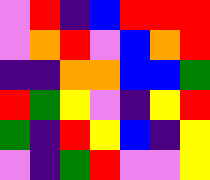[["violet", "red", "indigo", "blue", "red", "red", "red"], ["violet", "orange", "red", "violet", "blue", "orange", "red"], ["indigo", "indigo", "orange", "orange", "blue", "blue", "green"], ["red", "green", "yellow", "violet", "indigo", "yellow", "red"], ["green", "indigo", "red", "yellow", "blue", "indigo", "yellow"], ["violet", "indigo", "green", "red", "violet", "violet", "yellow"]]